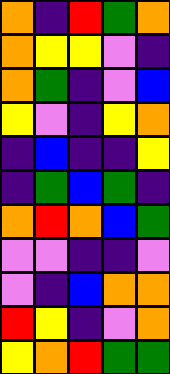[["orange", "indigo", "red", "green", "orange"], ["orange", "yellow", "yellow", "violet", "indigo"], ["orange", "green", "indigo", "violet", "blue"], ["yellow", "violet", "indigo", "yellow", "orange"], ["indigo", "blue", "indigo", "indigo", "yellow"], ["indigo", "green", "blue", "green", "indigo"], ["orange", "red", "orange", "blue", "green"], ["violet", "violet", "indigo", "indigo", "violet"], ["violet", "indigo", "blue", "orange", "orange"], ["red", "yellow", "indigo", "violet", "orange"], ["yellow", "orange", "red", "green", "green"]]